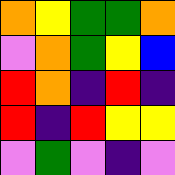[["orange", "yellow", "green", "green", "orange"], ["violet", "orange", "green", "yellow", "blue"], ["red", "orange", "indigo", "red", "indigo"], ["red", "indigo", "red", "yellow", "yellow"], ["violet", "green", "violet", "indigo", "violet"]]